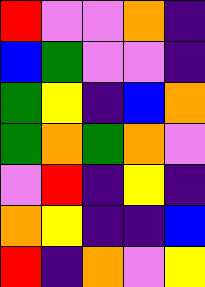[["red", "violet", "violet", "orange", "indigo"], ["blue", "green", "violet", "violet", "indigo"], ["green", "yellow", "indigo", "blue", "orange"], ["green", "orange", "green", "orange", "violet"], ["violet", "red", "indigo", "yellow", "indigo"], ["orange", "yellow", "indigo", "indigo", "blue"], ["red", "indigo", "orange", "violet", "yellow"]]